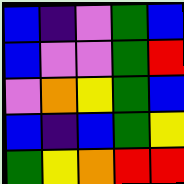[["blue", "indigo", "violet", "green", "blue"], ["blue", "violet", "violet", "green", "red"], ["violet", "orange", "yellow", "green", "blue"], ["blue", "indigo", "blue", "green", "yellow"], ["green", "yellow", "orange", "red", "red"]]